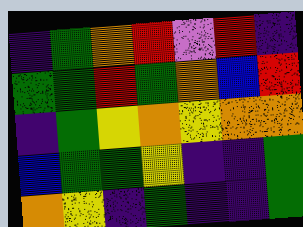[["indigo", "green", "orange", "red", "violet", "red", "indigo"], ["green", "green", "red", "green", "orange", "blue", "red"], ["indigo", "green", "yellow", "orange", "yellow", "orange", "orange"], ["blue", "green", "green", "yellow", "indigo", "indigo", "green"], ["orange", "yellow", "indigo", "green", "indigo", "indigo", "green"]]